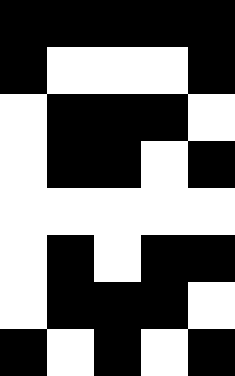[["black", "black", "black", "black", "black"], ["black", "white", "white", "white", "black"], ["white", "black", "black", "black", "white"], ["white", "black", "black", "white", "black"], ["white", "white", "white", "white", "white"], ["white", "black", "white", "black", "black"], ["white", "black", "black", "black", "white"], ["black", "white", "black", "white", "black"]]